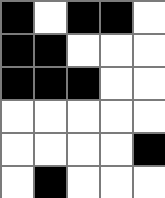[["black", "white", "black", "black", "white"], ["black", "black", "white", "white", "white"], ["black", "black", "black", "white", "white"], ["white", "white", "white", "white", "white"], ["white", "white", "white", "white", "black"], ["white", "black", "white", "white", "white"]]